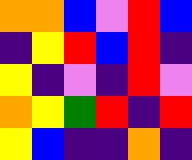[["orange", "orange", "blue", "violet", "red", "blue"], ["indigo", "yellow", "red", "blue", "red", "indigo"], ["yellow", "indigo", "violet", "indigo", "red", "violet"], ["orange", "yellow", "green", "red", "indigo", "red"], ["yellow", "blue", "indigo", "indigo", "orange", "indigo"]]